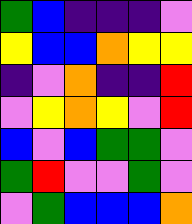[["green", "blue", "indigo", "indigo", "indigo", "violet"], ["yellow", "blue", "blue", "orange", "yellow", "yellow"], ["indigo", "violet", "orange", "indigo", "indigo", "red"], ["violet", "yellow", "orange", "yellow", "violet", "red"], ["blue", "violet", "blue", "green", "green", "violet"], ["green", "red", "violet", "violet", "green", "violet"], ["violet", "green", "blue", "blue", "blue", "orange"]]